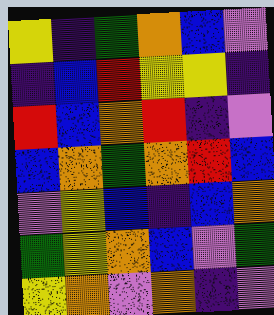[["yellow", "indigo", "green", "orange", "blue", "violet"], ["indigo", "blue", "red", "yellow", "yellow", "indigo"], ["red", "blue", "orange", "red", "indigo", "violet"], ["blue", "orange", "green", "orange", "red", "blue"], ["violet", "yellow", "blue", "indigo", "blue", "orange"], ["green", "yellow", "orange", "blue", "violet", "green"], ["yellow", "orange", "violet", "orange", "indigo", "violet"]]